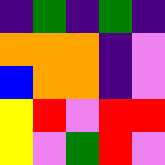[["indigo", "green", "indigo", "green", "indigo"], ["orange", "orange", "orange", "indigo", "violet"], ["blue", "orange", "orange", "indigo", "violet"], ["yellow", "red", "violet", "red", "red"], ["yellow", "violet", "green", "red", "violet"]]